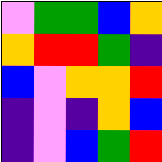[["violet", "green", "green", "blue", "orange"], ["orange", "red", "red", "green", "indigo"], ["blue", "violet", "orange", "orange", "red"], ["indigo", "violet", "indigo", "orange", "blue"], ["indigo", "violet", "blue", "green", "red"]]